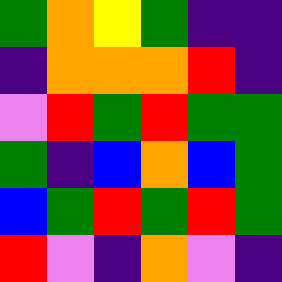[["green", "orange", "yellow", "green", "indigo", "indigo"], ["indigo", "orange", "orange", "orange", "red", "indigo"], ["violet", "red", "green", "red", "green", "green"], ["green", "indigo", "blue", "orange", "blue", "green"], ["blue", "green", "red", "green", "red", "green"], ["red", "violet", "indigo", "orange", "violet", "indigo"]]